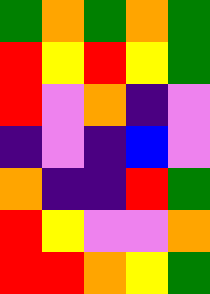[["green", "orange", "green", "orange", "green"], ["red", "yellow", "red", "yellow", "green"], ["red", "violet", "orange", "indigo", "violet"], ["indigo", "violet", "indigo", "blue", "violet"], ["orange", "indigo", "indigo", "red", "green"], ["red", "yellow", "violet", "violet", "orange"], ["red", "red", "orange", "yellow", "green"]]